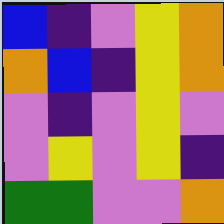[["blue", "indigo", "violet", "yellow", "orange"], ["orange", "blue", "indigo", "yellow", "orange"], ["violet", "indigo", "violet", "yellow", "violet"], ["violet", "yellow", "violet", "yellow", "indigo"], ["green", "green", "violet", "violet", "orange"]]